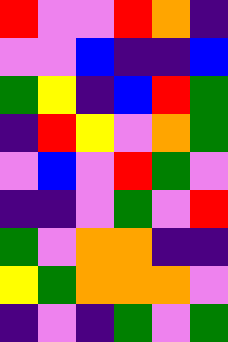[["red", "violet", "violet", "red", "orange", "indigo"], ["violet", "violet", "blue", "indigo", "indigo", "blue"], ["green", "yellow", "indigo", "blue", "red", "green"], ["indigo", "red", "yellow", "violet", "orange", "green"], ["violet", "blue", "violet", "red", "green", "violet"], ["indigo", "indigo", "violet", "green", "violet", "red"], ["green", "violet", "orange", "orange", "indigo", "indigo"], ["yellow", "green", "orange", "orange", "orange", "violet"], ["indigo", "violet", "indigo", "green", "violet", "green"]]